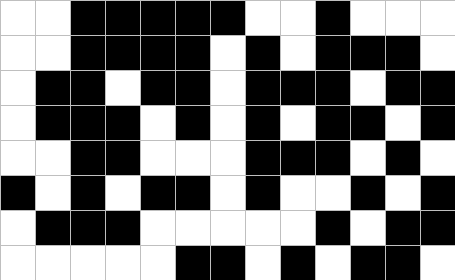[["white", "white", "black", "black", "black", "black", "black", "white", "white", "black", "white", "white", "white"], ["white", "white", "black", "black", "black", "black", "white", "black", "white", "black", "black", "black", "white"], ["white", "black", "black", "white", "black", "black", "white", "black", "black", "black", "white", "black", "black"], ["white", "black", "black", "black", "white", "black", "white", "black", "white", "black", "black", "white", "black"], ["white", "white", "black", "black", "white", "white", "white", "black", "black", "black", "white", "black", "white"], ["black", "white", "black", "white", "black", "black", "white", "black", "white", "white", "black", "white", "black"], ["white", "black", "black", "black", "white", "white", "white", "white", "white", "black", "white", "black", "black"], ["white", "white", "white", "white", "white", "black", "black", "white", "black", "white", "black", "black", "white"]]